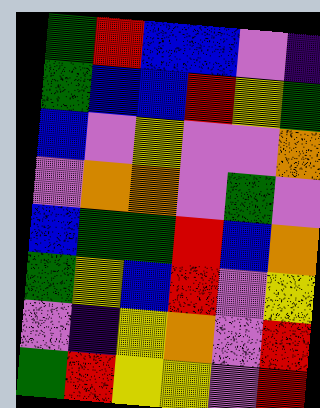[["green", "red", "blue", "blue", "violet", "indigo"], ["green", "blue", "blue", "red", "yellow", "green"], ["blue", "violet", "yellow", "violet", "violet", "orange"], ["violet", "orange", "orange", "violet", "green", "violet"], ["blue", "green", "green", "red", "blue", "orange"], ["green", "yellow", "blue", "red", "violet", "yellow"], ["violet", "indigo", "yellow", "orange", "violet", "red"], ["green", "red", "yellow", "yellow", "violet", "red"]]